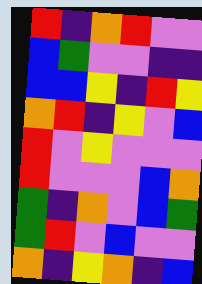[["red", "indigo", "orange", "red", "violet", "violet"], ["blue", "green", "violet", "violet", "indigo", "indigo"], ["blue", "blue", "yellow", "indigo", "red", "yellow"], ["orange", "red", "indigo", "yellow", "violet", "blue"], ["red", "violet", "yellow", "violet", "violet", "violet"], ["red", "violet", "violet", "violet", "blue", "orange"], ["green", "indigo", "orange", "violet", "blue", "green"], ["green", "red", "violet", "blue", "violet", "violet"], ["orange", "indigo", "yellow", "orange", "indigo", "blue"]]